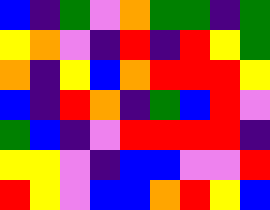[["blue", "indigo", "green", "violet", "orange", "green", "green", "indigo", "green"], ["yellow", "orange", "violet", "indigo", "red", "indigo", "red", "yellow", "green"], ["orange", "indigo", "yellow", "blue", "orange", "red", "red", "red", "yellow"], ["blue", "indigo", "red", "orange", "indigo", "green", "blue", "red", "violet"], ["green", "blue", "indigo", "violet", "red", "red", "red", "red", "indigo"], ["yellow", "yellow", "violet", "indigo", "blue", "blue", "violet", "violet", "red"], ["red", "yellow", "violet", "blue", "blue", "orange", "red", "yellow", "blue"]]